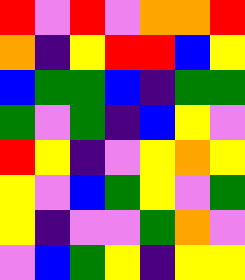[["red", "violet", "red", "violet", "orange", "orange", "red"], ["orange", "indigo", "yellow", "red", "red", "blue", "yellow"], ["blue", "green", "green", "blue", "indigo", "green", "green"], ["green", "violet", "green", "indigo", "blue", "yellow", "violet"], ["red", "yellow", "indigo", "violet", "yellow", "orange", "yellow"], ["yellow", "violet", "blue", "green", "yellow", "violet", "green"], ["yellow", "indigo", "violet", "violet", "green", "orange", "violet"], ["violet", "blue", "green", "yellow", "indigo", "yellow", "yellow"]]